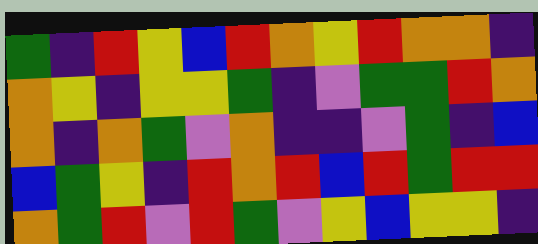[["green", "indigo", "red", "yellow", "blue", "red", "orange", "yellow", "red", "orange", "orange", "indigo"], ["orange", "yellow", "indigo", "yellow", "yellow", "green", "indigo", "violet", "green", "green", "red", "orange"], ["orange", "indigo", "orange", "green", "violet", "orange", "indigo", "indigo", "violet", "green", "indigo", "blue"], ["blue", "green", "yellow", "indigo", "red", "orange", "red", "blue", "red", "green", "red", "red"], ["orange", "green", "red", "violet", "red", "green", "violet", "yellow", "blue", "yellow", "yellow", "indigo"]]